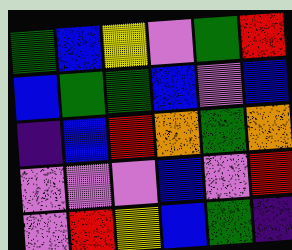[["green", "blue", "yellow", "violet", "green", "red"], ["blue", "green", "green", "blue", "violet", "blue"], ["indigo", "blue", "red", "orange", "green", "orange"], ["violet", "violet", "violet", "blue", "violet", "red"], ["violet", "red", "yellow", "blue", "green", "indigo"]]